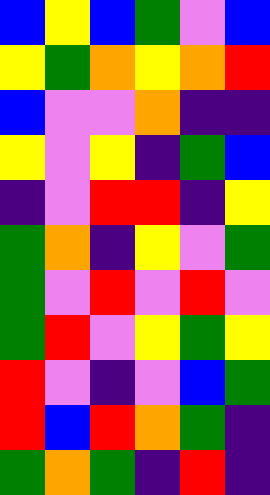[["blue", "yellow", "blue", "green", "violet", "blue"], ["yellow", "green", "orange", "yellow", "orange", "red"], ["blue", "violet", "violet", "orange", "indigo", "indigo"], ["yellow", "violet", "yellow", "indigo", "green", "blue"], ["indigo", "violet", "red", "red", "indigo", "yellow"], ["green", "orange", "indigo", "yellow", "violet", "green"], ["green", "violet", "red", "violet", "red", "violet"], ["green", "red", "violet", "yellow", "green", "yellow"], ["red", "violet", "indigo", "violet", "blue", "green"], ["red", "blue", "red", "orange", "green", "indigo"], ["green", "orange", "green", "indigo", "red", "indigo"]]